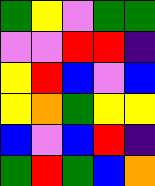[["green", "yellow", "violet", "green", "green"], ["violet", "violet", "red", "red", "indigo"], ["yellow", "red", "blue", "violet", "blue"], ["yellow", "orange", "green", "yellow", "yellow"], ["blue", "violet", "blue", "red", "indigo"], ["green", "red", "green", "blue", "orange"]]